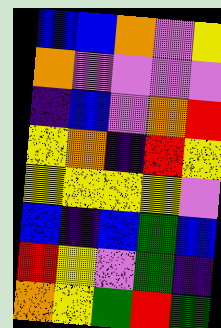[["blue", "blue", "orange", "violet", "yellow"], ["orange", "violet", "violet", "violet", "violet"], ["indigo", "blue", "violet", "orange", "red"], ["yellow", "orange", "indigo", "red", "yellow"], ["yellow", "yellow", "yellow", "yellow", "violet"], ["blue", "indigo", "blue", "green", "blue"], ["red", "yellow", "violet", "green", "indigo"], ["orange", "yellow", "green", "red", "green"]]